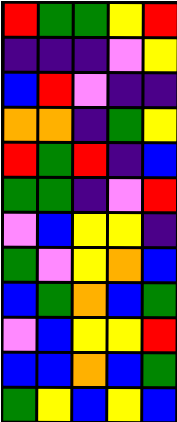[["red", "green", "green", "yellow", "red"], ["indigo", "indigo", "indigo", "violet", "yellow"], ["blue", "red", "violet", "indigo", "indigo"], ["orange", "orange", "indigo", "green", "yellow"], ["red", "green", "red", "indigo", "blue"], ["green", "green", "indigo", "violet", "red"], ["violet", "blue", "yellow", "yellow", "indigo"], ["green", "violet", "yellow", "orange", "blue"], ["blue", "green", "orange", "blue", "green"], ["violet", "blue", "yellow", "yellow", "red"], ["blue", "blue", "orange", "blue", "green"], ["green", "yellow", "blue", "yellow", "blue"]]